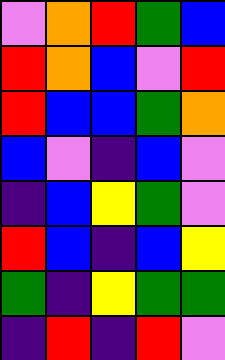[["violet", "orange", "red", "green", "blue"], ["red", "orange", "blue", "violet", "red"], ["red", "blue", "blue", "green", "orange"], ["blue", "violet", "indigo", "blue", "violet"], ["indigo", "blue", "yellow", "green", "violet"], ["red", "blue", "indigo", "blue", "yellow"], ["green", "indigo", "yellow", "green", "green"], ["indigo", "red", "indigo", "red", "violet"]]